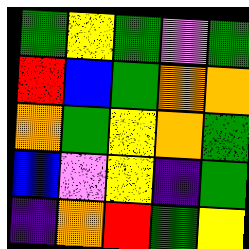[["green", "yellow", "green", "violet", "green"], ["red", "blue", "green", "orange", "orange"], ["orange", "green", "yellow", "orange", "green"], ["blue", "violet", "yellow", "indigo", "green"], ["indigo", "orange", "red", "green", "yellow"]]